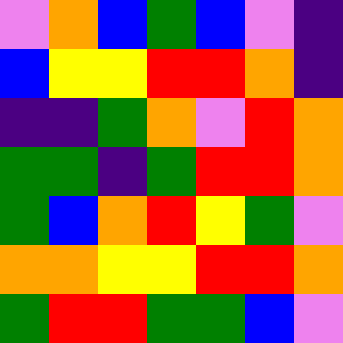[["violet", "orange", "blue", "green", "blue", "violet", "indigo"], ["blue", "yellow", "yellow", "red", "red", "orange", "indigo"], ["indigo", "indigo", "green", "orange", "violet", "red", "orange"], ["green", "green", "indigo", "green", "red", "red", "orange"], ["green", "blue", "orange", "red", "yellow", "green", "violet"], ["orange", "orange", "yellow", "yellow", "red", "red", "orange"], ["green", "red", "red", "green", "green", "blue", "violet"]]